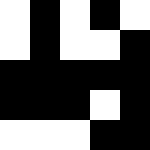[["white", "black", "white", "black", "white"], ["white", "black", "white", "white", "black"], ["black", "black", "black", "black", "black"], ["black", "black", "black", "white", "black"], ["white", "white", "white", "black", "black"]]